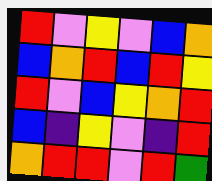[["red", "violet", "yellow", "violet", "blue", "orange"], ["blue", "orange", "red", "blue", "red", "yellow"], ["red", "violet", "blue", "yellow", "orange", "red"], ["blue", "indigo", "yellow", "violet", "indigo", "red"], ["orange", "red", "red", "violet", "red", "green"]]